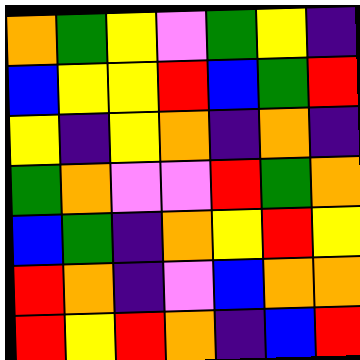[["orange", "green", "yellow", "violet", "green", "yellow", "indigo"], ["blue", "yellow", "yellow", "red", "blue", "green", "red"], ["yellow", "indigo", "yellow", "orange", "indigo", "orange", "indigo"], ["green", "orange", "violet", "violet", "red", "green", "orange"], ["blue", "green", "indigo", "orange", "yellow", "red", "yellow"], ["red", "orange", "indigo", "violet", "blue", "orange", "orange"], ["red", "yellow", "red", "orange", "indigo", "blue", "red"]]